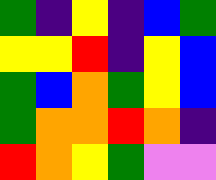[["green", "indigo", "yellow", "indigo", "blue", "green"], ["yellow", "yellow", "red", "indigo", "yellow", "blue"], ["green", "blue", "orange", "green", "yellow", "blue"], ["green", "orange", "orange", "red", "orange", "indigo"], ["red", "orange", "yellow", "green", "violet", "violet"]]